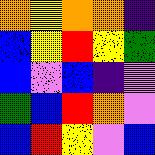[["orange", "yellow", "orange", "orange", "indigo"], ["blue", "yellow", "red", "yellow", "green"], ["blue", "violet", "blue", "indigo", "violet"], ["green", "blue", "red", "orange", "violet"], ["blue", "red", "yellow", "violet", "blue"]]